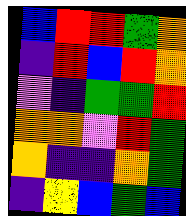[["blue", "red", "red", "green", "orange"], ["indigo", "red", "blue", "red", "orange"], ["violet", "indigo", "green", "green", "red"], ["orange", "orange", "violet", "red", "green"], ["orange", "indigo", "indigo", "orange", "green"], ["indigo", "yellow", "blue", "green", "blue"]]